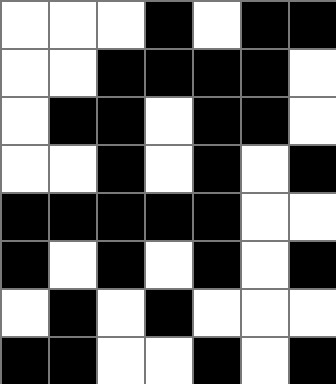[["white", "white", "white", "black", "white", "black", "black"], ["white", "white", "black", "black", "black", "black", "white"], ["white", "black", "black", "white", "black", "black", "white"], ["white", "white", "black", "white", "black", "white", "black"], ["black", "black", "black", "black", "black", "white", "white"], ["black", "white", "black", "white", "black", "white", "black"], ["white", "black", "white", "black", "white", "white", "white"], ["black", "black", "white", "white", "black", "white", "black"]]